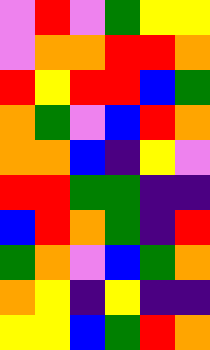[["violet", "red", "violet", "green", "yellow", "yellow"], ["violet", "orange", "orange", "red", "red", "orange"], ["red", "yellow", "red", "red", "blue", "green"], ["orange", "green", "violet", "blue", "red", "orange"], ["orange", "orange", "blue", "indigo", "yellow", "violet"], ["red", "red", "green", "green", "indigo", "indigo"], ["blue", "red", "orange", "green", "indigo", "red"], ["green", "orange", "violet", "blue", "green", "orange"], ["orange", "yellow", "indigo", "yellow", "indigo", "indigo"], ["yellow", "yellow", "blue", "green", "red", "orange"]]